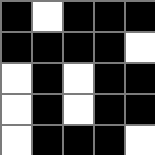[["black", "white", "black", "black", "black"], ["black", "black", "black", "black", "white"], ["white", "black", "white", "black", "black"], ["white", "black", "white", "black", "black"], ["white", "black", "black", "black", "white"]]